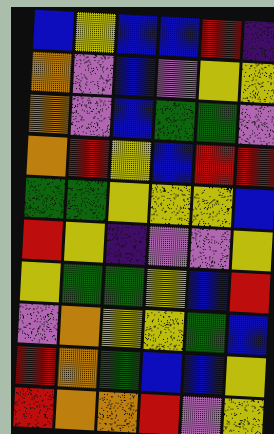[["blue", "yellow", "blue", "blue", "red", "indigo"], ["orange", "violet", "blue", "violet", "yellow", "yellow"], ["orange", "violet", "blue", "green", "green", "violet"], ["orange", "red", "yellow", "blue", "red", "red"], ["green", "green", "yellow", "yellow", "yellow", "blue"], ["red", "yellow", "indigo", "violet", "violet", "yellow"], ["yellow", "green", "green", "yellow", "blue", "red"], ["violet", "orange", "yellow", "yellow", "green", "blue"], ["red", "orange", "green", "blue", "blue", "yellow"], ["red", "orange", "orange", "red", "violet", "yellow"]]